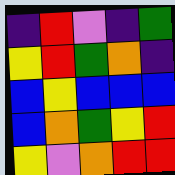[["indigo", "red", "violet", "indigo", "green"], ["yellow", "red", "green", "orange", "indigo"], ["blue", "yellow", "blue", "blue", "blue"], ["blue", "orange", "green", "yellow", "red"], ["yellow", "violet", "orange", "red", "red"]]